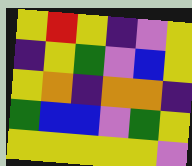[["yellow", "red", "yellow", "indigo", "violet", "yellow"], ["indigo", "yellow", "green", "violet", "blue", "yellow"], ["yellow", "orange", "indigo", "orange", "orange", "indigo"], ["green", "blue", "blue", "violet", "green", "yellow"], ["yellow", "yellow", "yellow", "yellow", "yellow", "violet"]]